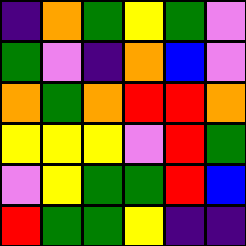[["indigo", "orange", "green", "yellow", "green", "violet"], ["green", "violet", "indigo", "orange", "blue", "violet"], ["orange", "green", "orange", "red", "red", "orange"], ["yellow", "yellow", "yellow", "violet", "red", "green"], ["violet", "yellow", "green", "green", "red", "blue"], ["red", "green", "green", "yellow", "indigo", "indigo"]]